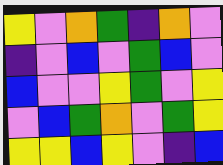[["yellow", "violet", "orange", "green", "indigo", "orange", "violet"], ["indigo", "violet", "blue", "violet", "green", "blue", "violet"], ["blue", "violet", "violet", "yellow", "green", "violet", "yellow"], ["violet", "blue", "green", "orange", "violet", "green", "yellow"], ["yellow", "yellow", "blue", "yellow", "violet", "indigo", "blue"]]